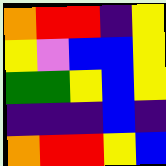[["orange", "red", "red", "indigo", "yellow"], ["yellow", "violet", "blue", "blue", "yellow"], ["green", "green", "yellow", "blue", "yellow"], ["indigo", "indigo", "indigo", "blue", "indigo"], ["orange", "red", "red", "yellow", "blue"]]